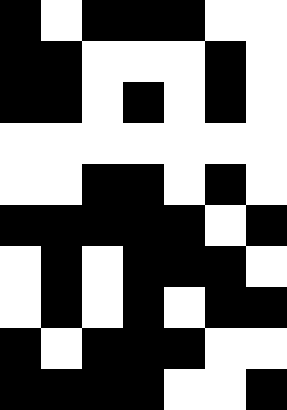[["black", "white", "black", "black", "black", "white", "white"], ["black", "black", "white", "white", "white", "black", "white"], ["black", "black", "white", "black", "white", "black", "white"], ["white", "white", "white", "white", "white", "white", "white"], ["white", "white", "black", "black", "white", "black", "white"], ["black", "black", "black", "black", "black", "white", "black"], ["white", "black", "white", "black", "black", "black", "white"], ["white", "black", "white", "black", "white", "black", "black"], ["black", "white", "black", "black", "black", "white", "white"], ["black", "black", "black", "black", "white", "white", "black"]]